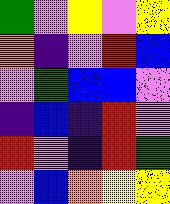[["green", "violet", "yellow", "violet", "yellow"], ["orange", "indigo", "violet", "red", "blue"], ["violet", "green", "blue", "blue", "violet"], ["indigo", "blue", "indigo", "red", "violet"], ["red", "violet", "indigo", "red", "green"], ["violet", "blue", "orange", "yellow", "yellow"]]